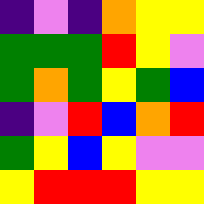[["indigo", "violet", "indigo", "orange", "yellow", "yellow"], ["green", "green", "green", "red", "yellow", "violet"], ["green", "orange", "green", "yellow", "green", "blue"], ["indigo", "violet", "red", "blue", "orange", "red"], ["green", "yellow", "blue", "yellow", "violet", "violet"], ["yellow", "red", "red", "red", "yellow", "yellow"]]